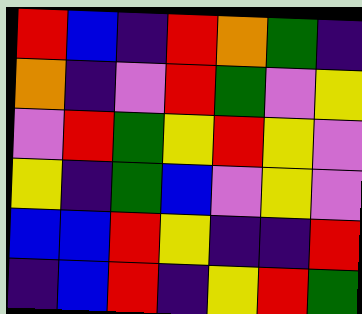[["red", "blue", "indigo", "red", "orange", "green", "indigo"], ["orange", "indigo", "violet", "red", "green", "violet", "yellow"], ["violet", "red", "green", "yellow", "red", "yellow", "violet"], ["yellow", "indigo", "green", "blue", "violet", "yellow", "violet"], ["blue", "blue", "red", "yellow", "indigo", "indigo", "red"], ["indigo", "blue", "red", "indigo", "yellow", "red", "green"]]